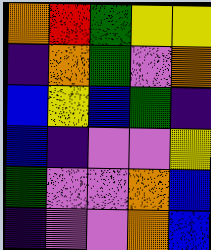[["orange", "red", "green", "yellow", "yellow"], ["indigo", "orange", "green", "violet", "orange"], ["blue", "yellow", "blue", "green", "indigo"], ["blue", "indigo", "violet", "violet", "yellow"], ["green", "violet", "violet", "orange", "blue"], ["indigo", "violet", "violet", "orange", "blue"]]